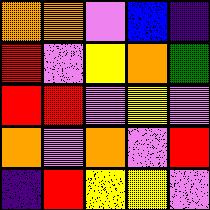[["orange", "orange", "violet", "blue", "indigo"], ["red", "violet", "yellow", "orange", "green"], ["red", "red", "violet", "yellow", "violet"], ["orange", "violet", "orange", "violet", "red"], ["indigo", "red", "yellow", "yellow", "violet"]]